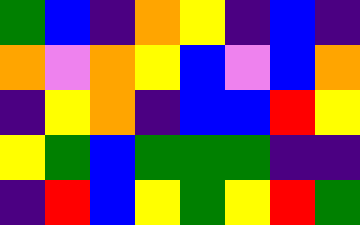[["green", "blue", "indigo", "orange", "yellow", "indigo", "blue", "indigo"], ["orange", "violet", "orange", "yellow", "blue", "violet", "blue", "orange"], ["indigo", "yellow", "orange", "indigo", "blue", "blue", "red", "yellow"], ["yellow", "green", "blue", "green", "green", "green", "indigo", "indigo"], ["indigo", "red", "blue", "yellow", "green", "yellow", "red", "green"]]